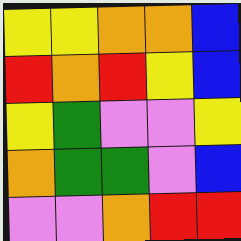[["yellow", "yellow", "orange", "orange", "blue"], ["red", "orange", "red", "yellow", "blue"], ["yellow", "green", "violet", "violet", "yellow"], ["orange", "green", "green", "violet", "blue"], ["violet", "violet", "orange", "red", "red"]]